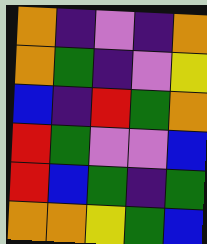[["orange", "indigo", "violet", "indigo", "orange"], ["orange", "green", "indigo", "violet", "yellow"], ["blue", "indigo", "red", "green", "orange"], ["red", "green", "violet", "violet", "blue"], ["red", "blue", "green", "indigo", "green"], ["orange", "orange", "yellow", "green", "blue"]]